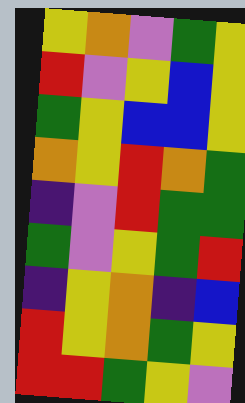[["yellow", "orange", "violet", "green", "yellow"], ["red", "violet", "yellow", "blue", "yellow"], ["green", "yellow", "blue", "blue", "yellow"], ["orange", "yellow", "red", "orange", "green"], ["indigo", "violet", "red", "green", "green"], ["green", "violet", "yellow", "green", "red"], ["indigo", "yellow", "orange", "indigo", "blue"], ["red", "yellow", "orange", "green", "yellow"], ["red", "red", "green", "yellow", "violet"]]